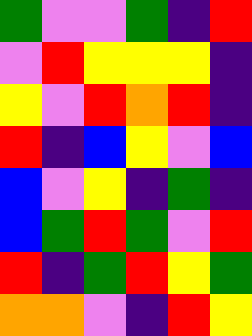[["green", "violet", "violet", "green", "indigo", "red"], ["violet", "red", "yellow", "yellow", "yellow", "indigo"], ["yellow", "violet", "red", "orange", "red", "indigo"], ["red", "indigo", "blue", "yellow", "violet", "blue"], ["blue", "violet", "yellow", "indigo", "green", "indigo"], ["blue", "green", "red", "green", "violet", "red"], ["red", "indigo", "green", "red", "yellow", "green"], ["orange", "orange", "violet", "indigo", "red", "yellow"]]